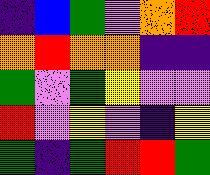[["indigo", "blue", "green", "violet", "orange", "red"], ["orange", "red", "orange", "orange", "indigo", "indigo"], ["green", "violet", "green", "yellow", "violet", "violet"], ["red", "violet", "yellow", "violet", "indigo", "yellow"], ["green", "indigo", "green", "red", "red", "green"]]